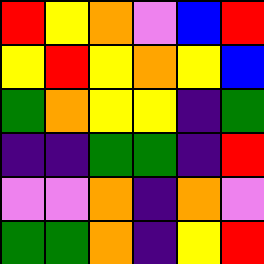[["red", "yellow", "orange", "violet", "blue", "red"], ["yellow", "red", "yellow", "orange", "yellow", "blue"], ["green", "orange", "yellow", "yellow", "indigo", "green"], ["indigo", "indigo", "green", "green", "indigo", "red"], ["violet", "violet", "orange", "indigo", "orange", "violet"], ["green", "green", "orange", "indigo", "yellow", "red"]]